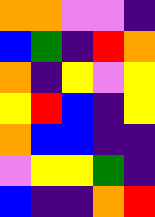[["orange", "orange", "violet", "violet", "indigo"], ["blue", "green", "indigo", "red", "orange"], ["orange", "indigo", "yellow", "violet", "yellow"], ["yellow", "red", "blue", "indigo", "yellow"], ["orange", "blue", "blue", "indigo", "indigo"], ["violet", "yellow", "yellow", "green", "indigo"], ["blue", "indigo", "indigo", "orange", "red"]]